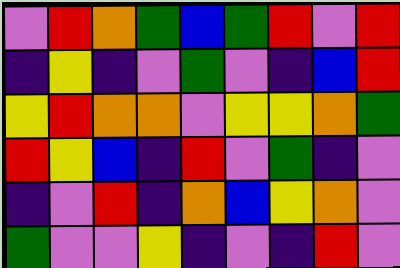[["violet", "red", "orange", "green", "blue", "green", "red", "violet", "red"], ["indigo", "yellow", "indigo", "violet", "green", "violet", "indigo", "blue", "red"], ["yellow", "red", "orange", "orange", "violet", "yellow", "yellow", "orange", "green"], ["red", "yellow", "blue", "indigo", "red", "violet", "green", "indigo", "violet"], ["indigo", "violet", "red", "indigo", "orange", "blue", "yellow", "orange", "violet"], ["green", "violet", "violet", "yellow", "indigo", "violet", "indigo", "red", "violet"]]